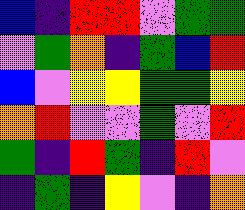[["blue", "indigo", "red", "red", "violet", "green", "green"], ["violet", "green", "orange", "indigo", "green", "blue", "red"], ["blue", "violet", "yellow", "yellow", "green", "green", "yellow"], ["orange", "red", "violet", "violet", "green", "violet", "red"], ["green", "indigo", "red", "green", "indigo", "red", "violet"], ["indigo", "green", "indigo", "yellow", "violet", "indigo", "orange"]]